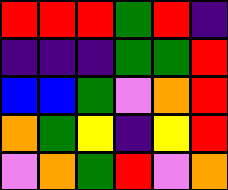[["red", "red", "red", "green", "red", "indigo"], ["indigo", "indigo", "indigo", "green", "green", "red"], ["blue", "blue", "green", "violet", "orange", "red"], ["orange", "green", "yellow", "indigo", "yellow", "red"], ["violet", "orange", "green", "red", "violet", "orange"]]